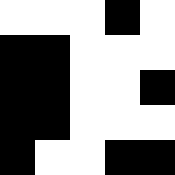[["white", "white", "white", "black", "white"], ["black", "black", "white", "white", "white"], ["black", "black", "white", "white", "black"], ["black", "black", "white", "white", "white"], ["black", "white", "white", "black", "black"]]